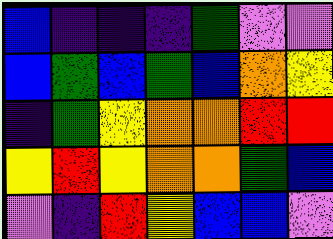[["blue", "indigo", "indigo", "indigo", "green", "violet", "violet"], ["blue", "green", "blue", "green", "blue", "orange", "yellow"], ["indigo", "green", "yellow", "orange", "orange", "red", "red"], ["yellow", "red", "yellow", "orange", "orange", "green", "blue"], ["violet", "indigo", "red", "yellow", "blue", "blue", "violet"]]